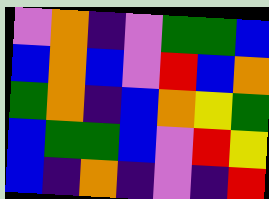[["violet", "orange", "indigo", "violet", "green", "green", "blue"], ["blue", "orange", "blue", "violet", "red", "blue", "orange"], ["green", "orange", "indigo", "blue", "orange", "yellow", "green"], ["blue", "green", "green", "blue", "violet", "red", "yellow"], ["blue", "indigo", "orange", "indigo", "violet", "indigo", "red"]]